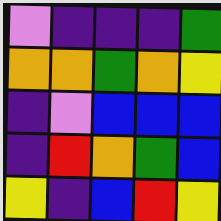[["violet", "indigo", "indigo", "indigo", "green"], ["orange", "orange", "green", "orange", "yellow"], ["indigo", "violet", "blue", "blue", "blue"], ["indigo", "red", "orange", "green", "blue"], ["yellow", "indigo", "blue", "red", "yellow"]]